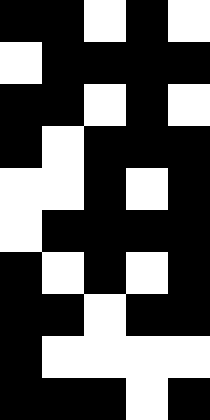[["black", "black", "white", "black", "white"], ["white", "black", "black", "black", "black"], ["black", "black", "white", "black", "white"], ["black", "white", "black", "black", "black"], ["white", "white", "black", "white", "black"], ["white", "black", "black", "black", "black"], ["black", "white", "black", "white", "black"], ["black", "black", "white", "black", "black"], ["black", "white", "white", "white", "white"], ["black", "black", "black", "white", "black"]]